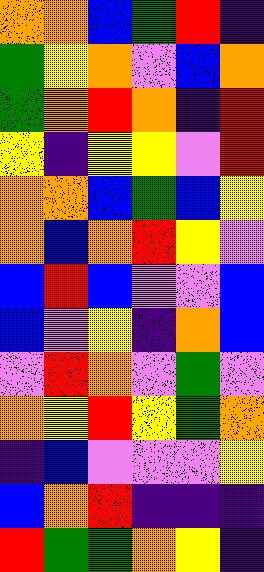[["orange", "orange", "blue", "green", "red", "indigo"], ["green", "yellow", "orange", "violet", "blue", "orange"], ["green", "orange", "red", "orange", "indigo", "red"], ["yellow", "indigo", "yellow", "yellow", "violet", "red"], ["orange", "orange", "blue", "green", "blue", "yellow"], ["orange", "blue", "orange", "red", "yellow", "violet"], ["blue", "red", "blue", "violet", "violet", "blue"], ["blue", "violet", "yellow", "indigo", "orange", "blue"], ["violet", "red", "orange", "violet", "green", "violet"], ["orange", "yellow", "red", "yellow", "green", "orange"], ["indigo", "blue", "violet", "violet", "violet", "yellow"], ["blue", "orange", "red", "indigo", "indigo", "indigo"], ["red", "green", "green", "orange", "yellow", "indigo"]]